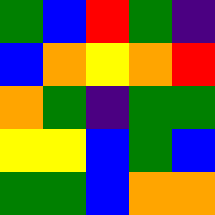[["green", "blue", "red", "green", "indigo"], ["blue", "orange", "yellow", "orange", "red"], ["orange", "green", "indigo", "green", "green"], ["yellow", "yellow", "blue", "green", "blue"], ["green", "green", "blue", "orange", "orange"]]